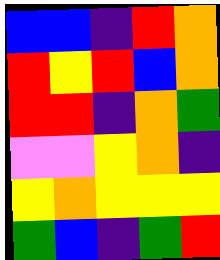[["blue", "blue", "indigo", "red", "orange"], ["red", "yellow", "red", "blue", "orange"], ["red", "red", "indigo", "orange", "green"], ["violet", "violet", "yellow", "orange", "indigo"], ["yellow", "orange", "yellow", "yellow", "yellow"], ["green", "blue", "indigo", "green", "red"]]